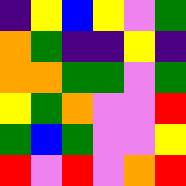[["indigo", "yellow", "blue", "yellow", "violet", "green"], ["orange", "green", "indigo", "indigo", "yellow", "indigo"], ["orange", "orange", "green", "green", "violet", "green"], ["yellow", "green", "orange", "violet", "violet", "red"], ["green", "blue", "green", "violet", "violet", "yellow"], ["red", "violet", "red", "violet", "orange", "red"]]